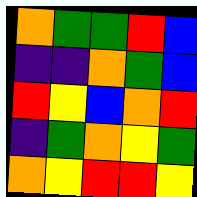[["orange", "green", "green", "red", "blue"], ["indigo", "indigo", "orange", "green", "blue"], ["red", "yellow", "blue", "orange", "red"], ["indigo", "green", "orange", "yellow", "green"], ["orange", "yellow", "red", "red", "yellow"]]